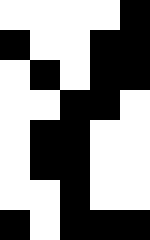[["white", "white", "white", "white", "black"], ["black", "white", "white", "black", "black"], ["white", "black", "white", "black", "black"], ["white", "white", "black", "black", "white"], ["white", "black", "black", "white", "white"], ["white", "black", "black", "white", "white"], ["white", "white", "black", "white", "white"], ["black", "white", "black", "black", "black"]]